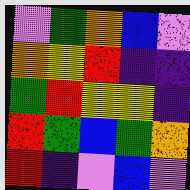[["violet", "green", "orange", "blue", "violet"], ["orange", "yellow", "red", "indigo", "indigo"], ["green", "red", "yellow", "yellow", "indigo"], ["red", "green", "blue", "green", "orange"], ["red", "indigo", "violet", "blue", "violet"]]